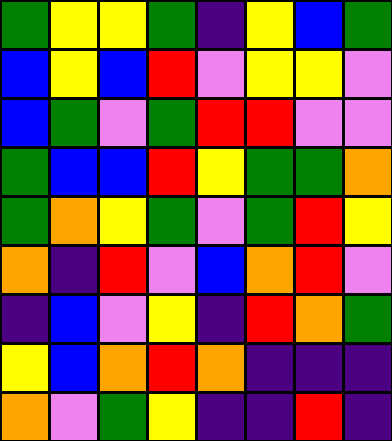[["green", "yellow", "yellow", "green", "indigo", "yellow", "blue", "green"], ["blue", "yellow", "blue", "red", "violet", "yellow", "yellow", "violet"], ["blue", "green", "violet", "green", "red", "red", "violet", "violet"], ["green", "blue", "blue", "red", "yellow", "green", "green", "orange"], ["green", "orange", "yellow", "green", "violet", "green", "red", "yellow"], ["orange", "indigo", "red", "violet", "blue", "orange", "red", "violet"], ["indigo", "blue", "violet", "yellow", "indigo", "red", "orange", "green"], ["yellow", "blue", "orange", "red", "orange", "indigo", "indigo", "indigo"], ["orange", "violet", "green", "yellow", "indigo", "indigo", "red", "indigo"]]